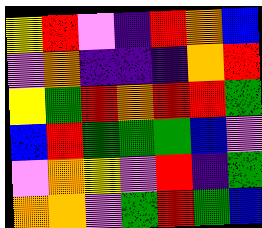[["yellow", "red", "violet", "indigo", "red", "orange", "blue"], ["violet", "orange", "indigo", "indigo", "indigo", "orange", "red"], ["yellow", "green", "red", "orange", "red", "red", "green"], ["blue", "red", "green", "green", "green", "blue", "violet"], ["violet", "orange", "yellow", "violet", "red", "indigo", "green"], ["orange", "orange", "violet", "green", "red", "green", "blue"]]